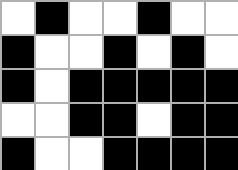[["white", "black", "white", "white", "black", "white", "white"], ["black", "white", "white", "black", "white", "black", "white"], ["black", "white", "black", "black", "black", "black", "black"], ["white", "white", "black", "black", "white", "black", "black"], ["black", "white", "white", "black", "black", "black", "black"]]